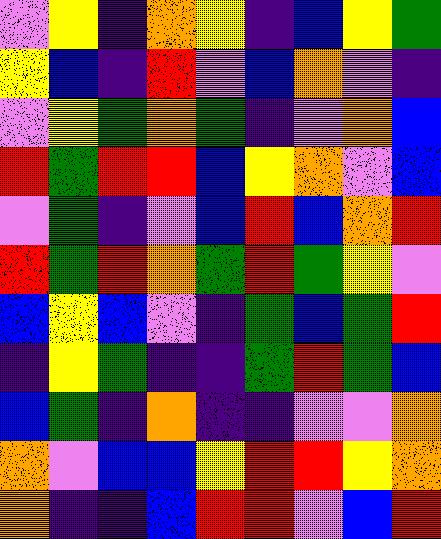[["violet", "yellow", "indigo", "orange", "yellow", "indigo", "blue", "yellow", "green"], ["yellow", "blue", "indigo", "red", "violet", "blue", "orange", "violet", "indigo"], ["violet", "yellow", "green", "orange", "green", "indigo", "violet", "orange", "blue"], ["red", "green", "red", "red", "blue", "yellow", "orange", "violet", "blue"], ["violet", "green", "indigo", "violet", "blue", "red", "blue", "orange", "red"], ["red", "green", "red", "orange", "green", "red", "green", "yellow", "violet"], ["blue", "yellow", "blue", "violet", "indigo", "green", "blue", "green", "red"], ["indigo", "yellow", "green", "indigo", "indigo", "green", "red", "green", "blue"], ["blue", "green", "indigo", "orange", "indigo", "indigo", "violet", "violet", "orange"], ["orange", "violet", "blue", "blue", "yellow", "red", "red", "yellow", "orange"], ["orange", "indigo", "indigo", "blue", "red", "red", "violet", "blue", "red"]]